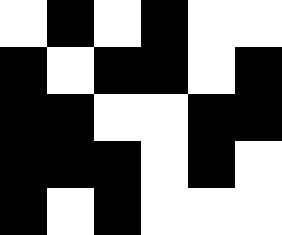[["white", "black", "white", "black", "white", "white"], ["black", "white", "black", "black", "white", "black"], ["black", "black", "white", "white", "black", "black"], ["black", "black", "black", "white", "black", "white"], ["black", "white", "black", "white", "white", "white"]]